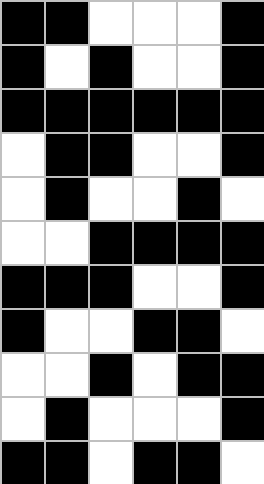[["black", "black", "white", "white", "white", "black"], ["black", "white", "black", "white", "white", "black"], ["black", "black", "black", "black", "black", "black"], ["white", "black", "black", "white", "white", "black"], ["white", "black", "white", "white", "black", "white"], ["white", "white", "black", "black", "black", "black"], ["black", "black", "black", "white", "white", "black"], ["black", "white", "white", "black", "black", "white"], ["white", "white", "black", "white", "black", "black"], ["white", "black", "white", "white", "white", "black"], ["black", "black", "white", "black", "black", "white"]]